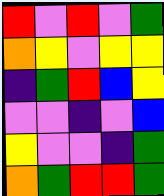[["red", "violet", "red", "violet", "green"], ["orange", "yellow", "violet", "yellow", "yellow"], ["indigo", "green", "red", "blue", "yellow"], ["violet", "violet", "indigo", "violet", "blue"], ["yellow", "violet", "violet", "indigo", "green"], ["orange", "green", "red", "red", "green"]]